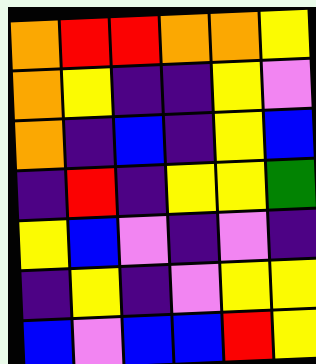[["orange", "red", "red", "orange", "orange", "yellow"], ["orange", "yellow", "indigo", "indigo", "yellow", "violet"], ["orange", "indigo", "blue", "indigo", "yellow", "blue"], ["indigo", "red", "indigo", "yellow", "yellow", "green"], ["yellow", "blue", "violet", "indigo", "violet", "indigo"], ["indigo", "yellow", "indigo", "violet", "yellow", "yellow"], ["blue", "violet", "blue", "blue", "red", "yellow"]]